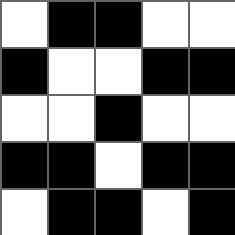[["white", "black", "black", "white", "white"], ["black", "white", "white", "black", "black"], ["white", "white", "black", "white", "white"], ["black", "black", "white", "black", "black"], ["white", "black", "black", "white", "black"]]